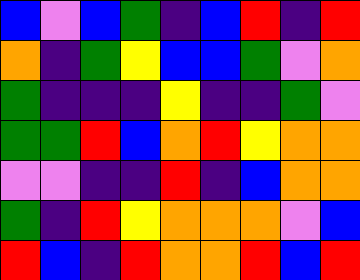[["blue", "violet", "blue", "green", "indigo", "blue", "red", "indigo", "red"], ["orange", "indigo", "green", "yellow", "blue", "blue", "green", "violet", "orange"], ["green", "indigo", "indigo", "indigo", "yellow", "indigo", "indigo", "green", "violet"], ["green", "green", "red", "blue", "orange", "red", "yellow", "orange", "orange"], ["violet", "violet", "indigo", "indigo", "red", "indigo", "blue", "orange", "orange"], ["green", "indigo", "red", "yellow", "orange", "orange", "orange", "violet", "blue"], ["red", "blue", "indigo", "red", "orange", "orange", "red", "blue", "red"]]